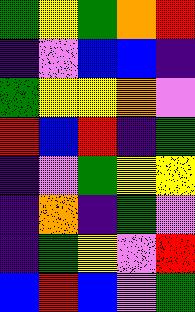[["green", "yellow", "green", "orange", "red"], ["indigo", "violet", "blue", "blue", "indigo"], ["green", "yellow", "yellow", "orange", "violet"], ["red", "blue", "red", "indigo", "green"], ["indigo", "violet", "green", "yellow", "yellow"], ["indigo", "orange", "indigo", "green", "violet"], ["indigo", "green", "yellow", "violet", "red"], ["blue", "red", "blue", "violet", "green"]]